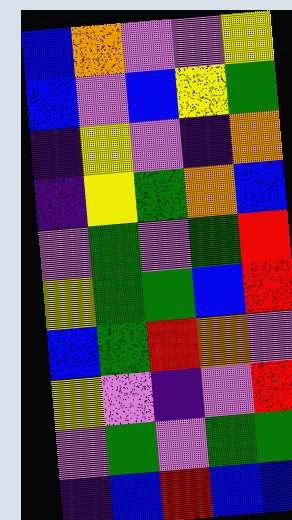[["blue", "orange", "violet", "violet", "yellow"], ["blue", "violet", "blue", "yellow", "green"], ["indigo", "yellow", "violet", "indigo", "orange"], ["indigo", "yellow", "green", "orange", "blue"], ["violet", "green", "violet", "green", "red"], ["yellow", "green", "green", "blue", "red"], ["blue", "green", "red", "orange", "violet"], ["yellow", "violet", "indigo", "violet", "red"], ["violet", "green", "violet", "green", "green"], ["indigo", "blue", "red", "blue", "blue"]]